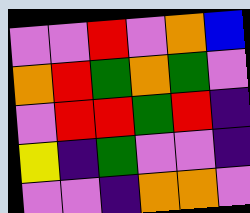[["violet", "violet", "red", "violet", "orange", "blue"], ["orange", "red", "green", "orange", "green", "violet"], ["violet", "red", "red", "green", "red", "indigo"], ["yellow", "indigo", "green", "violet", "violet", "indigo"], ["violet", "violet", "indigo", "orange", "orange", "violet"]]